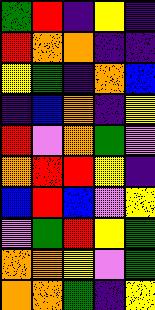[["green", "red", "indigo", "yellow", "indigo"], ["red", "orange", "orange", "indigo", "indigo"], ["yellow", "green", "indigo", "orange", "blue"], ["indigo", "blue", "orange", "indigo", "yellow"], ["red", "violet", "orange", "green", "violet"], ["orange", "red", "red", "yellow", "indigo"], ["blue", "red", "blue", "violet", "yellow"], ["violet", "green", "red", "yellow", "green"], ["orange", "orange", "yellow", "violet", "green"], ["orange", "orange", "green", "indigo", "yellow"]]